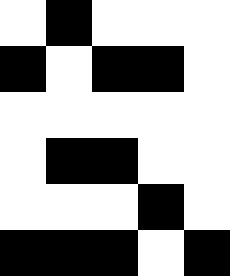[["white", "black", "white", "white", "white"], ["black", "white", "black", "black", "white"], ["white", "white", "white", "white", "white"], ["white", "black", "black", "white", "white"], ["white", "white", "white", "black", "white"], ["black", "black", "black", "white", "black"]]